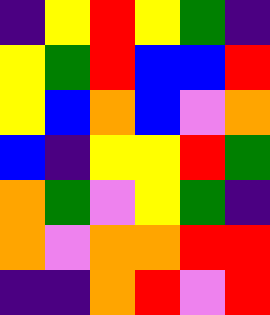[["indigo", "yellow", "red", "yellow", "green", "indigo"], ["yellow", "green", "red", "blue", "blue", "red"], ["yellow", "blue", "orange", "blue", "violet", "orange"], ["blue", "indigo", "yellow", "yellow", "red", "green"], ["orange", "green", "violet", "yellow", "green", "indigo"], ["orange", "violet", "orange", "orange", "red", "red"], ["indigo", "indigo", "orange", "red", "violet", "red"]]